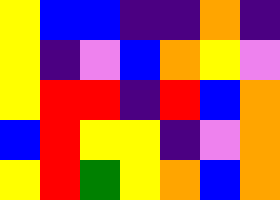[["yellow", "blue", "blue", "indigo", "indigo", "orange", "indigo"], ["yellow", "indigo", "violet", "blue", "orange", "yellow", "violet"], ["yellow", "red", "red", "indigo", "red", "blue", "orange"], ["blue", "red", "yellow", "yellow", "indigo", "violet", "orange"], ["yellow", "red", "green", "yellow", "orange", "blue", "orange"]]